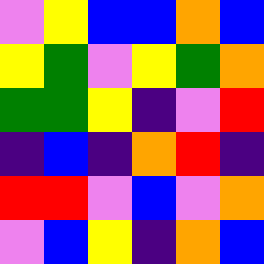[["violet", "yellow", "blue", "blue", "orange", "blue"], ["yellow", "green", "violet", "yellow", "green", "orange"], ["green", "green", "yellow", "indigo", "violet", "red"], ["indigo", "blue", "indigo", "orange", "red", "indigo"], ["red", "red", "violet", "blue", "violet", "orange"], ["violet", "blue", "yellow", "indigo", "orange", "blue"]]